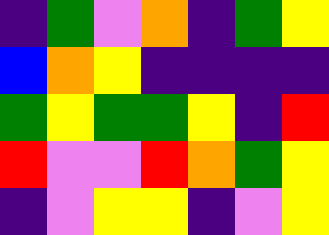[["indigo", "green", "violet", "orange", "indigo", "green", "yellow"], ["blue", "orange", "yellow", "indigo", "indigo", "indigo", "indigo"], ["green", "yellow", "green", "green", "yellow", "indigo", "red"], ["red", "violet", "violet", "red", "orange", "green", "yellow"], ["indigo", "violet", "yellow", "yellow", "indigo", "violet", "yellow"]]